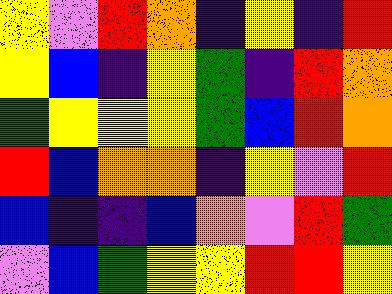[["yellow", "violet", "red", "orange", "indigo", "yellow", "indigo", "red"], ["yellow", "blue", "indigo", "yellow", "green", "indigo", "red", "orange"], ["green", "yellow", "yellow", "yellow", "green", "blue", "red", "orange"], ["red", "blue", "orange", "orange", "indigo", "yellow", "violet", "red"], ["blue", "indigo", "indigo", "blue", "orange", "violet", "red", "green"], ["violet", "blue", "green", "yellow", "yellow", "red", "red", "yellow"]]